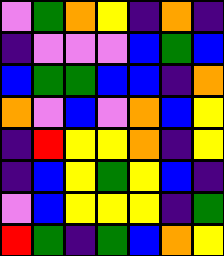[["violet", "green", "orange", "yellow", "indigo", "orange", "indigo"], ["indigo", "violet", "violet", "violet", "blue", "green", "blue"], ["blue", "green", "green", "blue", "blue", "indigo", "orange"], ["orange", "violet", "blue", "violet", "orange", "blue", "yellow"], ["indigo", "red", "yellow", "yellow", "orange", "indigo", "yellow"], ["indigo", "blue", "yellow", "green", "yellow", "blue", "indigo"], ["violet", "blue", "yellow", "yellow", "yellow", "indigo", "green"], ["red", "green", "indigo", "green", "blue", "orange", "yellow"]]